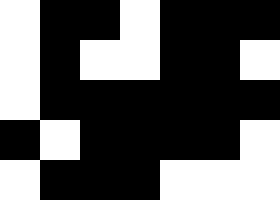[["white", "black", "black", "white", "black", "black", "black"], ["white", "black", "white", "white", "black", "black", "white"], ["white", "black", "black", "black", "black", "black", "black"], ["black", "white", "black", "black", "black", "black", "white"], ["white", "black", "black", "black", "white", "white", "white"]]